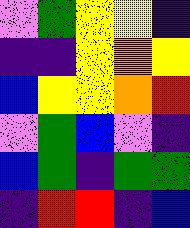[["violet", "green", "yellow", "yellow", "indigo"], ["indigo", "indigo", "yellow", "orange", "yellow"], ["blue", "yellow", "yellow", "orange", "red"], ["violet", "green", "blue", "violet", "indigo"], ["blue", "green", "indigo", "green", "green"], ["indigo", "red", "red", "indigo", "blue"]]